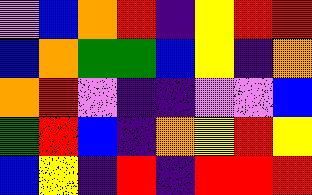[["violet", "blue", "orange", "red", "indigo", "yellow", "red", "red"], ["blue", "orange", "green", "green", "blue", "yellow", "indigo", "orange"], ["orange", "red", "violet", "indigo", "indigo", "violet", "violet", "blue"], ["green", "red", "blue", "indigo", "orange", "yellow", "red", "yellow"], ["blue", "yellow", "indigo", "red", "indigo", "red", "red", "red"]]